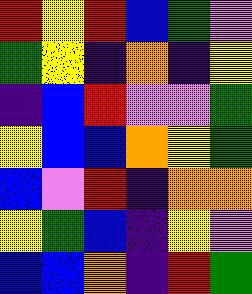[["red", "yellow", "red", "blue", "green", "violet"], ["green", "yellow", "indigo", "orange", "indigo", "yellow"], ["indigo", "blue", "red", "violet", "violet", "green"], ["yellow", "blue", "blue", "orange", "yellow", "green"], ["blue", "violet", "red", "indigo", "orange", "orange"], ["yellow", "green", "blue", "indigo", "yellow", "violet"], ["blue", "blue", "orange", "indigo", "red", "green"]]